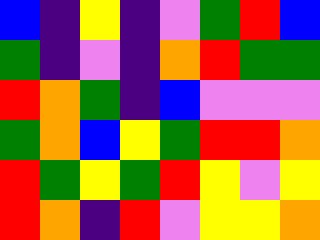[["blue", "indigo", "yellow", "indigo", "violet", "green", "red", "blue"], ["green", "indigo", "violet", "indigo", "orange", "red", "green", "green"], ["red", "orange", "green", "indigo", "blue", "violet", "violet", "violet"], ["green", "orange", "blue", "yellow", "green", "red", "red", "orange"], ["red", "green", "yellow", "green", "red", "yellow", "violet", "yellow"], ["red", "orange", "indigo", "red", "violet", "yellow", "yellow", "orange"]]